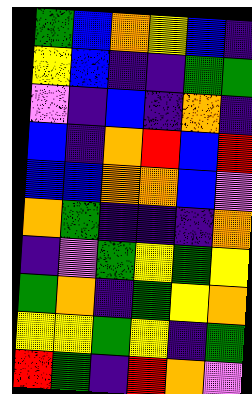[["green", "blue", "orange", "yellow", "blue", "indigo"], ["yellow", "blue", "indigo", "indigo", "green", "green"], ["violet", "indigo", "blue", "indigo", "orange", "indigo"], ["blue", "indigo", "orange", "red", "blue", "red"], ["blue", "blue", "orange", "orange", "blue", "violet"], ["orange", "green", "indigo", "indigo", "indigo", "orange"], ["indigo", "violet", "green", "yellow", "green", "yellow"], ["green", "orange", "indigo", "green", "yellow", "orange"], ["yellow", "yellow", "green", "yellow", "indigo", "green"], ["red", "green", "indigo", "red", "orange", "violet"]]